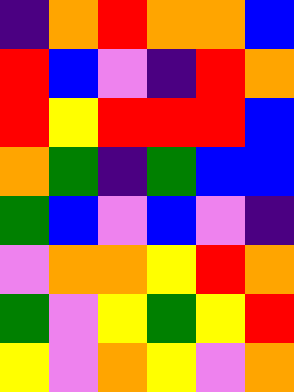[["indigo", "orange", "red", "orange", "orange", "blue"], ["red", "blue", "violet", "indigo", "red", "orange"], ["red", "yellow", "red", "red", "red", "blue"], ["orange", "green", "indigo", "green", "blue", "blue"], ["green", "blue", "violet", "blue", "violet", "indigo"], ["violet", "orange", "orange", "yellow", "red", "orange"], ["green", "violet", "yellow", "green", "yellow", "red"], ["yellow", "violet", "orange", "yellow", "violet", "orange"]]